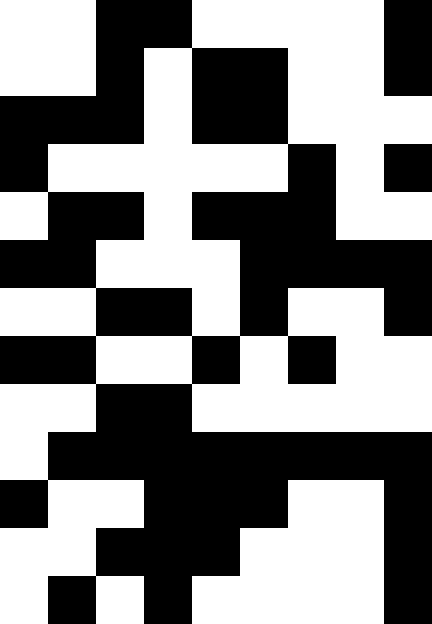[["white", "white", "black", "black", "white", "white", "white", "white", "black"], ["white", "white", "black", "white", "black", "black", "white", "white", "black"], ["black", "black", "black", "white", "black", "black", "white", "white", "white"], ["black", "white", "white", "white", "white", "white", "black", "white", "black"], ["white", "black", "black", "white", "black", "black", "black", "white", "white"], ["black", "black", "white", "white", "white", "black", "black", "black", "black"], ["white", "white", "black", "black", "white", "black", "white", "white", "black"], ["black", "black", "white", "white", "black", "white", "black", "white", "white"], ["white", "white", "black", "black", "white", "white", "white", "white", "white"], ["white", "black", "black", "black", "black", "black", "black", "black", "black"], ["black", "white", "white", "black", "black", "black", "white", "white", "black"], ["white", "white", "black", "black", "black", "white", "white", "white", "black"], ["white", "black", "white", "black", "white", "white", "white", "white", "black"]]